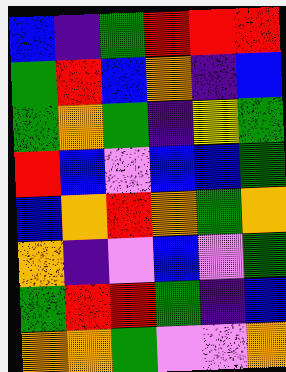[["blue", "indigo", "green", "red", "red", "red"], ["green", "red", "blue", "orange", "indigo", "blue"], ["green", "orange", "green", "indigo", "yellow", "green"], ["red", "blue", "violet", "blue", "blue", "green"], ["blue", "orange", "red", "orange", "green", "orange"], ["orange", "indigo", "violet", "blue", "violet", "green"], ["green", "red", "red", "green", "indigo", "blue"], ["orange", "orange", "green", "violet", "violet", "orange"]]